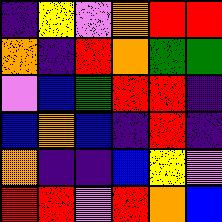[["indigo", "yellow", "violet", "orange", "red", "red"], ["orange", "indigo", "red", "orange", "green", "green"], ["violet", "blue", "green", "red", "red", "indigo"], ["blue", "orange", "blue", "indigo", "red", "indigo"], ["orange", "indigo", "indigo", "blue", "yellow", "violet"], ["red", "red", "violet", "red", "orange", "blue"]]